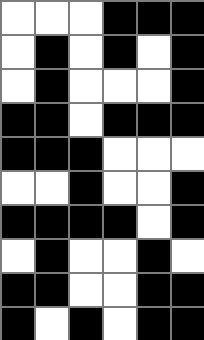[["white", "white", "white", "black", "black", "black"], ["white", "black", "white", "black", "white", "black"], ["white", "black", "white", "white", "white", "black"], ["black", "black", "white", "black", "black", "black"], ["black", "black", "black", "white", "white", "white"], ["white", "white", "black", "white", "white", "black"], ["black", "black", "black", "black", "white", "black"], ["white", "black", "white", "white", "black", "white"], ["black", "black", "white", "white", "black", "black"], ["black", "white", "black", "white", "black", "black"]]